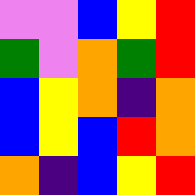[["violet", "violet", "blue", "yellow", "red"], ["green", "violet", "orange", "green", "red"], ["blue", "yellow", "orange", "indigo", "orange"], ["blue", "yellow", "blue", "red", "orange"], ["orange", "indigo", "blue", "yellow", "red"]]